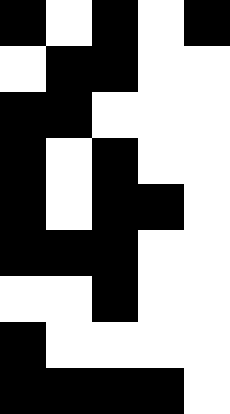[["black", "white", "black", "white", "black"], ["white", "black", "black", "white", "white"], ["black", "black", "white", "white", "white"], ["black", "white", "black", "white", "white"], ["black", "white", "black", "black", "white"], ["black", "black", "black", "white", "white"], ["white", "white", "black", "white", "white"], ["black", "white", "white", "white", "white"], ["black", "black", "black", "black", "white"]]